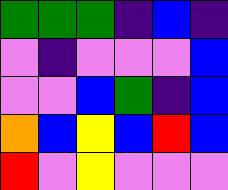[["green", "green", "green", "indigo", "blue", "indigo"], ["violet", "indigo", "violet", "violet", "violet", "blue"], ["violet", "violet", "blue", "green", "indigo", "blue"], ["orange", "blue", "yellow", "blue", "red", "blue"], ["red", "violet", "yellow", "violet", "violet", "violet"]]